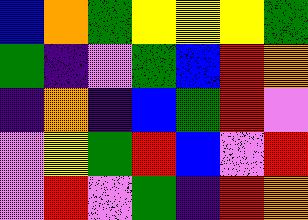[["blue", "orange", "green", "yellow", "yellow", "yellow", "green"], ["green", "indigo", "violet", "green", "blue", "red", "orange"], ["indigo", "orange", "indigo", "blue", "green", "red", "violet"], ["violet", "yellow", "green", "red", "blue", "violet", "red"], ["violet", "red", "violet", "green", "indigo", "red", "orange"]]